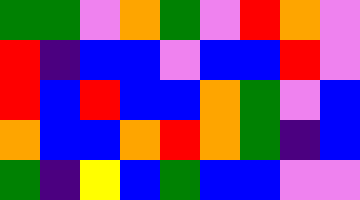[["green", "green", "violet", "orange", "green", "violet", "red", "orange", "violet"], ["red", "indigo", "blue", "blue", "violet", "blue", "blue", "red", "violet"], ["red", "blue", "red", "blue", "blue", "orange", "green", "violet", "blue"], ["orange", "blue", "blue", "orange", "red", "orange", "green", "indigo", "blue"], ["green", "indigo", "yellow", "blue", "green", "blue", "blue", "violet", "violet"]]